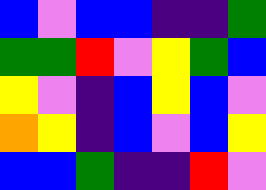[["blue", "violet", "blue", "blue", "indigo", "indigo", "green"], ["green", "green", "red", "violet", "yellow", "green", "blue"], ["yellow", "violet", "indigo", "blue", "yellow", "blue", "violet"], ["orange", "yellow", "indigo", "blue", "violet", "blue", "yellow"], ["blue", "blue", "green", "indigo", "indigo", "red", "violet"]]